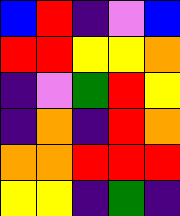[["blue", "red", "indigo", "violet", "blue"], ["red", "red", "yellow", "yellow", "orange"], ["indigo", "violet", "green", "red", "yellow"], ["indigo", "orange", "indigo", "red", "orange"], ["orange", "orange", "red", "red", "red"], ["yellow", "yellow", "indigo", "green", "indigo"]]